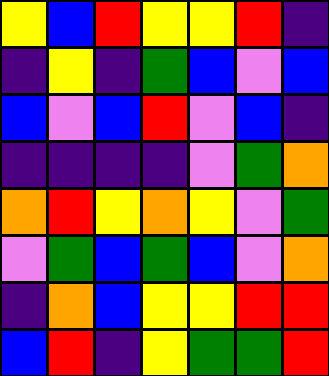[["yellow", "blue", "red", "yellow", "yellow", "red", "indigo"], ["indigo", "yellow", "indigo", "green", "blue", "violet", "blue"], ["blue", "violet", "blue", "red", "violet", "blue", "indigo"], ["indigo", "indigo", "indigo", "indigo", "violet", "green", "orange"], ["orange", "red", "yellow", "orange", "yellow", "violet", "green"], ["violet", "green", "blue", "green", "blue", "violet", "orange"], ["indigo", "orange", "blue", "yellow", "yellow", "red", "red"], ["blue", "red", "indigo", "yellow", "green", "green", "red"]]